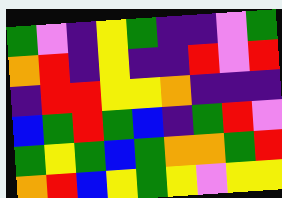[["green", "violet", "indigo", "yellow", "green", "indigo", "indigo", "violet", "green"], ["orange", "red", "indigo", "yellow", "indigo", "indigo", "red", "violet", "red"], ["indigo", "red", "red", "yellow", "yellow", "orange", "indigo", "indigo", "indigo"], ["blue", "green", "red", "green", "blue", "indigo", "green", "red", "violet"], ["green", "yellow", "green", "blue", "green", "orange", "orange", "green", "red"], ["orange", "red", "blue", "yellow", "green", "yellow", "violet", "yellow", "yellow"]]